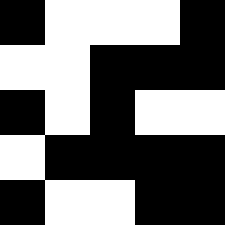[["black", "white", "white", "white", "black"], ["white", "white", "black", "black", "black"], ["black", "white", "black", "white", "white"], ["white", "black", "black", "black", "black"], ["black", "white", "white", "black", "black"]]